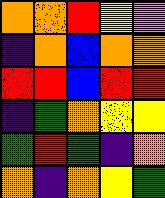[["orange", "orange", "red", "yellow", "violet"], ["indigo", "orange", "blue", "orange", "orange"], ["red", "red", "blue", "red", "red"], ["indigo", "green", "orange", "yellow", "yellow"], ["green", "red", "green", "indigo", "orange"], ["orange", "indigo", "orange", "yellow", "green"]]